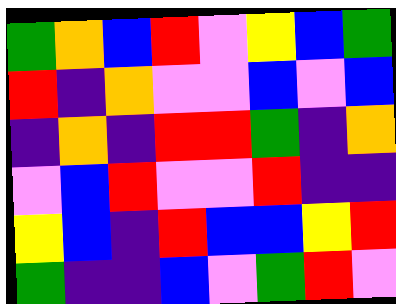[["green", "orange", "blue", "red", "violet", "yellow", "blue", "green"], ["red", "indigo", "orange", "violet", "violet", "blue", "violet", "blue"], ["indigo", "orange", "indigo", "red", "red", "green", "indigo", "orange"], ["violet", "blue", "red", "violet", "violet", "red", "indigo", "indigo"], ["yellow", "blue", "indigo", "red", "blue", "blue", "yellow", "red"], ["green", "indigo", "indigo", "blue", "violet", "green", "red", "violet"]]